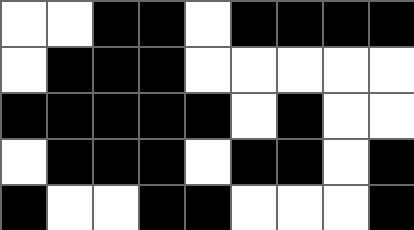[["white", "white", "black", "black", "white", "black", "black", "black", "black"], ["white", "black", "black", "black", "white", "white", "white", "white", "white"], ["black", "black", "black", "black", "black", "white", "black", "white", "white"], ["white", "black", "black", "black", "white", "black", "black", "white", "black"], ["black", "white", "white", "black", "black", "white", "white", "white", "black"]]